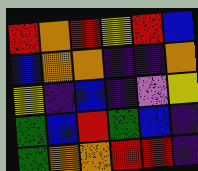[["red", "orange", "red", "yellow", "red", "blue"], ["blue", "orange", "orange", "indigo", "indigo", "orange"], ["yellow", "indigo", "blue", "indigo", "violet", "yellow"], ["green", "blue", "red", "green", "blue", "indigo"], ["green", "orange", "orange", "red", "red", "indigo"]]